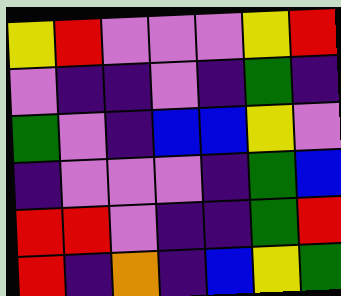[["yellow", "red", "violet", "violet", "violet", "yellow", "red"], ["violet", "indigo", "indigo", "violet", "indigo", "green", "indigo"], ["green", "violet", "indigo", "blue", "blue", "yellow", "violet"], ["indigo", "violet", "violet", "violet", "indigo", "green", "blue"], ["red", "red", "violet", "indigo", "indigo", "green", "red"], ["red", "indigo", "orange", "indigo", "blue", "yellow", "green"]]